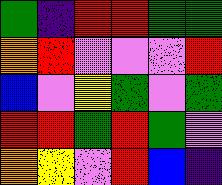[["green", "indigo", "red", "red", "green", "green"], ["orange", "red", "violet", "violet", "violet", "red"], ["blue", "violet", "yellow", "green", "violet", "green"], ["red", "red", "green", "red", "green", "violet"], ["orange", "yellow", "violet", "red", "blue", "indigo"]]